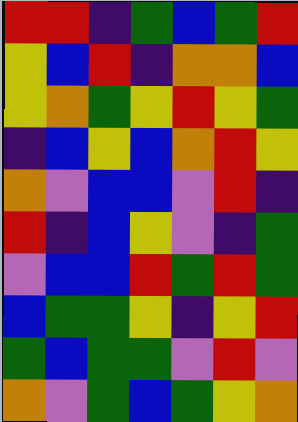[["red", "red", "indigo", "green", "blue", "green", "red"], ["yellow", "blue", "red", "indigo", "orange", "orange", "blue"], ["yellow", "orange", "green", "yellow", "red", "yellow", "green"], ["indigo", "blue", "yellow", "blue", "orange", "red", "yellow"], ["orange", "violet", "blue", "blue", "violet", "red", "indigo"], ["red", "indigo", "blue", "yellow", "violet", "indigo", "green"], ["violet", "blue", "blue", "red", "green", "red", "green"], ["blue", "green", "green", "yellow", "indigo", "yellow", "red"], ["green", "blue", "green", "green", "violet", "red", "violet"], ["orange", "violet", "green", "blue", "green", "yellow", "orange"]]